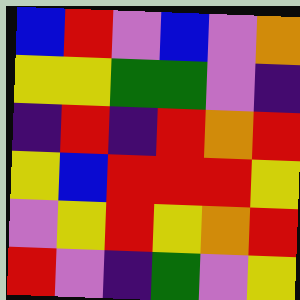[["blue", "red", "violet", "blue", "violet", "orange"], ["yellow", "yellow", "green", "green", "violet", "indigo"], ["indigo", "red", "indigo", "red", "orange", "red"], ["yellow", "blue", "red", "red", "red", "yellow"], ["violet", "yellow", "red", "yellow", "orange", "red"], ["red", "violet", "indigo", "green", "violet", "yellow"]]